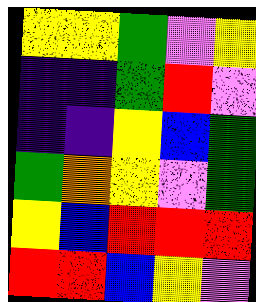[["yellow", "yellow", "green", "violet", "yellow"], ["indigo", "indigo", "green", "red", "violet"], ["indigo", "indigo", "yellow", "blue", "green"], ["green", "orange", "yellow", "violet", "green"], ["yellow", "blue", "red", "red", "red"], ["red", "red", "blue", "yellow", "violet"]]